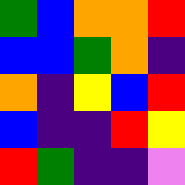[["green", "blue", "orange", "orange", "red"], ["blue", "blue", "green", "orange", "indigo"], ["orange", "indigo", "yellow", "blue", "red"], ["blue", "indigo", "indigo", "red", "yellow"], ["red", "green", "indigo", "indigo", "violet"]]